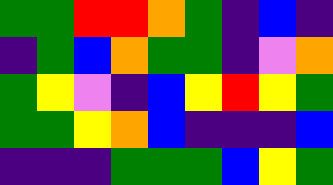[["green", "green", "red", "red", "orange", "green", "indigo", "blue", "indigo"], ["indigo", "green", "blue", "orange", "green", "green", "indigo", "violet", "orange"], ["green", "yellow", "violet", "indigo", "blue", "yellow", "red", "yellow", "green"], ["green", "green", "yellow", "orange", "blue", "indigo", "indigo", "indigo", "blue"], ["indigo", "indigo", "indigo", "green", "green", "green", "blue", "yellow", "green"]]